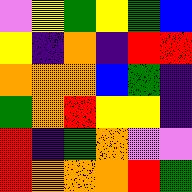[["violet", "yellow", "green", "yellow", "green", "blue"], ["yellow", "indigo", "orange", "indigo", "red", "red"], ["orange", "orange", "orange", "blue", "green", "indigo"], ["green", "orange", "red", "yellow", "yellow", "indigo"], ["red", "indigo", "green", "orange", "violet", "violet"], ["red", "orange", "orange", "orange", "red", "green"]]